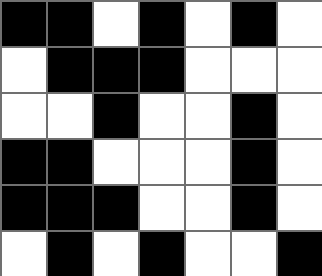[["black", "black", "white", "black", "white", "black", "white"], ["white", "black", "black", "black", "white", "white", "white"], ["white", "white", "black", "white", "white", "black", "white"], ["black", "black", "white", "white", "white", "black", "white"], ["black", "black", "black", "white", "white", "black", "white"], ["white", "black", "white", "black", "white", "white", "black"]]